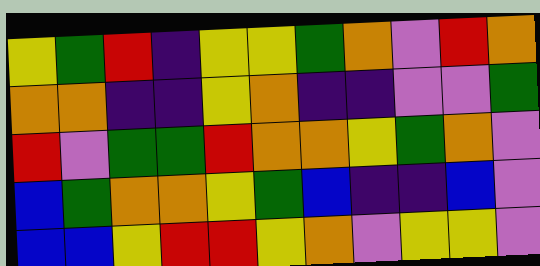[["yellow", "green", "red", "indigo", "yellow", "yellow", "green", "orange", "violet", "red", "orange"], ["orange", "orange", "indigo", "indigo", "yellow", "orange", "indigo", "indigo", "violet", "violet", "green"], ["red", "violet", "green", "green", "red", "orange", "orange", "yellow", "green", "orange", "violet"], ["blue", "green", "orange", "orange", "yellow", "green", "blue", "indigo", "indigo", "blue", "violet"], ["blue", "blue", "yellow", "red", "red", "yellow", "orange", "violet", "yellow", "yellow", "violet"]]